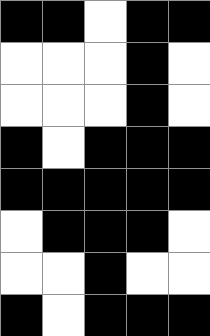[["black", "black", "white", "black", "black"], ["white", "white", "white", "black", "white"], ["white", "white", "white", "black", "white"], ["black", "white", "black", "black", "black"], ["black", "black", "black", "black", "black"], ["white", "black", "black", "black", "white"], ["white", "white", "black", "white", "white"], ["black", "white", "black", "black", "black"]]